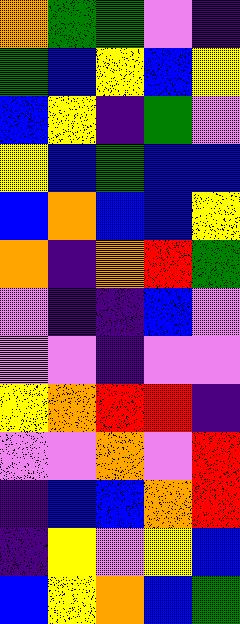[["orange", "green", "green", "violet", "indigo"], ["green", "blue", "yellow", "blue", "yellow"], ["blue", "yellow", "indigo", "green", "violet"], ["yellow", "blue", "green", "blue", "blue"], ["blue", "orange", "blue", "blue", "yellow"], ["orange", "indigo", "orange", "red", "green"], ["violet", "indigo", "indigo", "blue", "violet"], ["violet", "violet", "indigo", "violet", "violet"], ["yellow", "orange", "red", "red", "indigo"], ["violet", "violet", "orange", "violet", "red"], ["indigo", "blue", "blue", "orange", "red"], ["indigo", "yellow", "violet", "yellow", "blue"], ["blue", "yellow", "orange", "blue", "green"]]